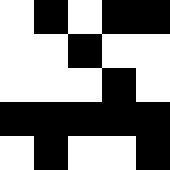[["white", "black", "white", "black", "black"], ["white", "white", "black", "white", "white"], ["white", "white", "white", "black", "white"], ["black", "black", "black", "black", "black"], ["white", "black", "white", "white", "black"]]